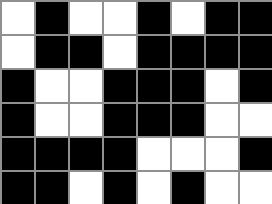[["white", "black", "white", "white", "black", "white", "black", "black"], ["white", "black", "black", "white", "black", "black", "black", "black"], ["black", "white", "white", "black", "black", "black", "white", "black"], ["black", "white", "white", "black", "black", "black", "white", "white"], ["black", "black", "black", "black", "white", "white", "white", "black"], ["black", "black", "white", "black", "white", "black", "white", "white"]]